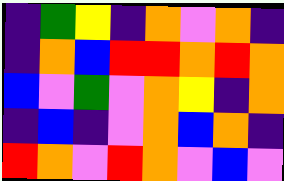[["indigo", "green", "yellow", "indigo", "orange", "violet", "orange", "indigo"], ["indigo", "orange", "blue", "red", "red", "orange", "red", "orange"], ["blue", "violet", "green", "violet", "orange", "yellow", "indigo", "orange"], ["indigo", "blue", "indigo", "violet", "orange", "blue", "orange", "indigo"], ["red", "orange", "violet", "red", "orange", "violet", "blue", "violet"]]